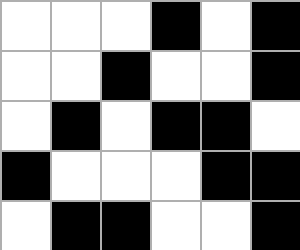[["white", "white", "white", "black", "white", "black"], ["white", "white", "black", "white", "white", "black"], ["white", "black", "white", "black", "black", "white"], ["black", "white", "white", "white", "black", "black"], ["white", "black", "black", "white", "white", "black"]]